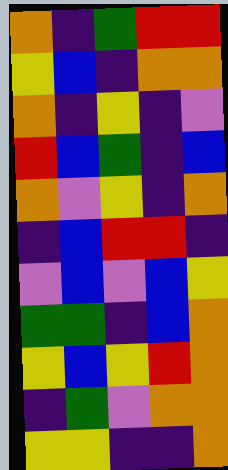[["orange", "indigo", "green", "red", "red"], ["yellow", "blue", "indigo", "orange", "orange"], ["orange", "indigo", "yellow", "indigo", "violet"], ["red", "blue", "green", "indigo", "blue"], ["orange", "violet", "yellow", "indigo", "orange"], ["indigo", "blue", "red", "red", "indigo"], ["violet", "blue", "violet", "blue", "yellow"], ["green", "green", "indigo", "blue", "orange"], ["yellow", "blue", "yellow", "red", "orange"], ["indigo", "green", "violet", "orange", "orange"], ["yellow", "yellow", "indigo", "indigo", "orange"]]